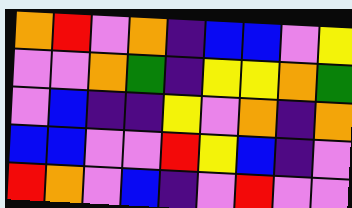[["orange", "red", "violet", "orange", "indigo", "blue", "blue", "violet", "yellow"], ["violet", "violet", "orange", "green", "indigo", "yellow", "yellow", "orange", "green"], ["violet", "blue", "indigo", "indigo", "yellow", "violet", "orange", "indigo", "orange"], ["blue", "blue", "violet", "violet", "red", "yellow", "blue", "indigo", "violet"], ["red", "orange", "violet", "blue", "indigo", "violet", "red", "violet", "violet"]]